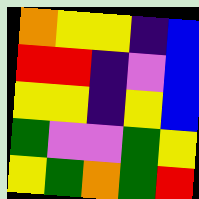[["orange", "yellow", "yellow", "indigo", "blue"], ["red", "red", "indigo", "violet", "blue"], ["yellow", "yellow", "indigo", "yellow", "blue"], ["green", "violet", "violet", "green", "yellow"], ["yellow", "green", "orange", "green", "red"]]